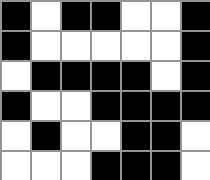[["black", "white", "black", "black", "white", "white", "black"], ["black", "white", "white", "white", "white", "white", "black"], ["white", "black", "black", "black", "black", "white", "black"], ["black", "white", "white", "black", "black", "black", "black"], ["white", "black", "white", "white", "black", "black", "white"], ["white", "white", "white", "black", "black", "black", "white"]]